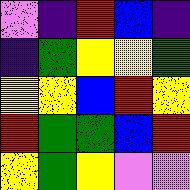[["violet", "indigo", "red", "blue", "indigo"], ["indigo", "green", "yellow", "yellow", "green"], ["yellow", "yellow", "blue", "red", "yellow"], ["red", "green", "green", "blue", "red"], ["yellow", "green", "yellow", "violet", "violet"]]